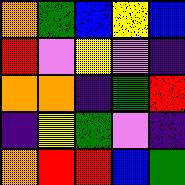[["orange", "green", "blue", "yellow", "blue"], ["red", "violet", "yellow", "violet", "indigo"], ["orange", "orange", "indigo", "green", "red"], ["indigo", "yellow", "green", "violet", "indigo"], ["orange", "red", "red", "blue", "green"]]